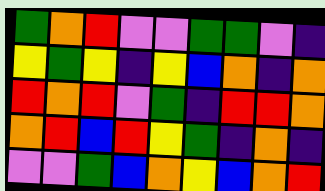[["green", "orange", "red", "violet", "violet", "green", "green", "violet", "indigo"], ["yellow", "green", "yellow", "indigo", "yellow", "blue", "orange", "indigo", "orange"], ["red", "orange", "red", "violet", "green", "indigo", "red", "red", "orange"], ["orange", "red", "blue", "red", "yellow", "green", "indigo", "orange", "indigo"], ["violet", "violet", "green", "blue", "orange", "yellow", "blue", "orange", "red"]]